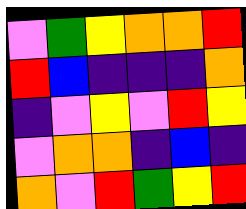[["violet", "green", "yellow", "orange", "orange", "red"], ["red", "blue", "indigo", "indigo", "indigo", "orange"], ["indigo", "violet", "yellow", "violet", "red", "yellow"], ["violet", "orange", "orange", "indigo", "blue", "indigo"], ["orange", "violet", "red", "green", "yellow", "red"]]